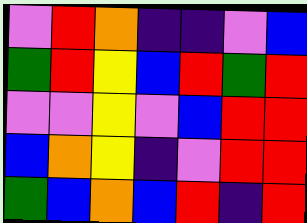[["violet", "red", "orange", "indigo", "indigo", "violet", "blue"], ["green", "red", "yellow", "blue", "red", "green", "red"], ["violet", "violet", "yellow", "violet", "blue", "red", "red"], ["blue", "orange", "yellow", "indigo", "violet", "red", "red"], ["green", "blue", "orange", "blue", "red", "indigo", "red"]]